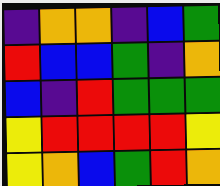[["indigo", "orange", "orange", "indigo", "blue", "green"], ["red", "blue", "blue", "green", "indigo", "orange"], ["blue", "indigo", "red", "green", "green", "green"], ["yellow", "red", "red", "red", "red", "yellow"], ["yellow", "orange", "blue", "green", "red", "orange"]]